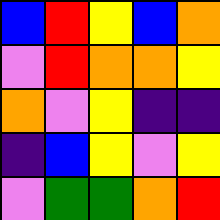[["blue", "red", "yellow", "blue", "orange"], ["violet", "red", "orange", "orange", "yellow"], ["orange", "violet", "yellow", "indigo", "indigo"], ["indigo", "blue", "yellow", "violet", "yellow"], ["violet", "green", "green", "orange", "red"]]